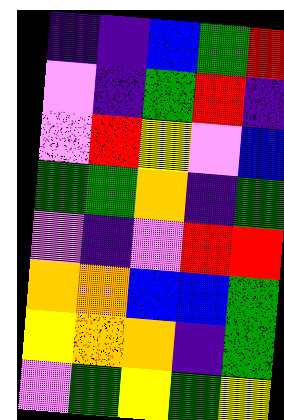[["indigo", "indigo", "blue", "green", "red"], ["violet", "indigo", "green", "red", "indigo"], ["violet", "red", "yellow", "violet", "blue"], ["green", "green", "orange", "indigo", "green"], ["violet", "indigo", "violet", "red", "red"], ["orange", "orange", "blue", "blue", "green"], ["yellow", "orange", "orange", "indigo", "green"], ["violet", "green", "yellow", "green", "yellow"]]